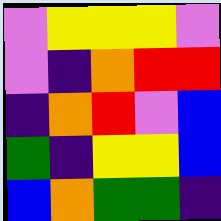[["violet", "yellow", "yellow", "yellow", "violet"], ["violet", "indigo", "orange", "red", "red"], ["indigo", "orange", "red", "violet", "blue"], ["green", "indigo", "yellow", "yellow", "blue"], ["blue", "orange", "green", "green", "indigo"]]